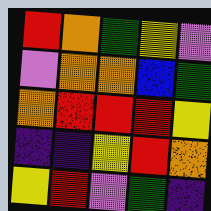[["red", "orange", "green", "yellow", "violet"], ["violet", "orange", "orange", "blue", "green"], ["orange", "red", "red", "red", "yellow"], ["indigo", "indigo", "yellow", "red", "orange"], ["yellow", "red", "violet", "green", "indigo"]]